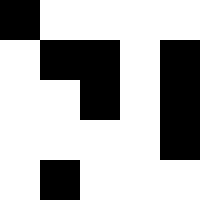[["black", "white", "white", "white", "white"], ["white", "black", "black", "white", "black"], ["white", "white", "black", "white", "black"], ["white", "white", "white", "white", "black"], ["white", "black", "white", "white", "white"]]